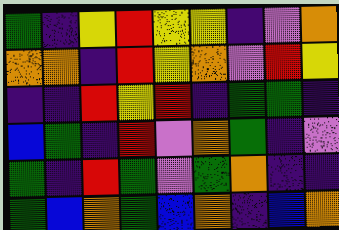[["green", "indigo", "yellow", "red", "yellow", "yellow", "indigo", "violet", "orange"], ["orange", "orange", "indigo", "red", "yellow", "orange", "violet", "red", "yellow"], ["indigo", "indigo", "red", "yellow", "red", "indigo", "green", "green", "indigo"], ["blue", "green", "indigo", "red", "violet", "orange", "green", "indigo", "violet"], ["green", "indigo", "red", "green", "violet", "green", "orange", "indigo", "indigo"], ["green", "blue", "orange", "green", "blue", "orange", "indigo", "blue", "orange"]]